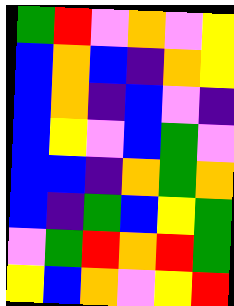[["green", "red", "violet", "orange", "violet", "yellow"], ["blue", "orange", "blue", "indigo", "orange", "yellow"], ["blue", "orange", "indigo", "blue", "violet", "indigo"], ["blue", "yellow", "violet", "blue", "green", "violet"], ["blue", "blue", "indigo", "orange", "green", "orange"], ["blue", "indigo", "green", "blue", "yellow", "green"], ["violet", "green", "red", "orange", "red", "green"], ["yellow", "blue", "orange", "violet", "yellow", "red"]]